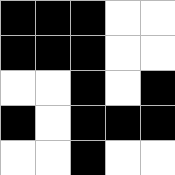[["black", "black", "black", "white", "white"], ["black", "black", "black", "white", "white"], ["white", "white", "black", "white", "black"], ["black", "white", "black", "black", "black"], ["white", "white", "black", "white", "white"]]